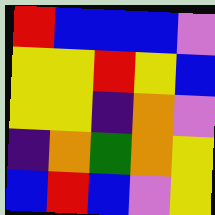[["red", "blue", "blue", "blue", "violet"], ["yellow", "yellow", "red", "yellow", "blue"], ["yellow", "yellow", "indigo", "orange", "violet"], ["indigo", "orange", "green", "orange", "yellow"], ["blue", "red", "blue", "violet", "yellow"]]